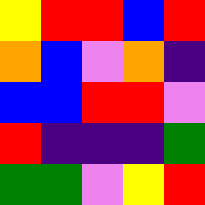[["yellow", "red", "red", "blue", "red"], ["orange", "blue", "violet", "orange", "indigo"], ["blue", "blue", "red", "red", "violet"], ["red", "indigo", "indigo", "indigo", "green"], ["green", "green", "violet", "yellow", "red"]]